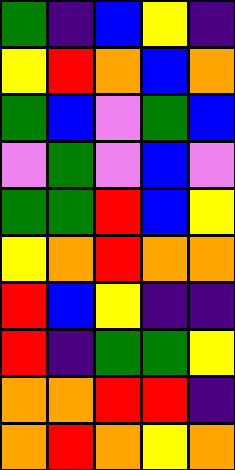[["green", "indigo", "blue", "yellow", "indigo"], ["yellow", "red", "orange", "blue", "orange"], ["green", "blue", "violet", "green", "blue"], ["violet", "green", "violet", "blue", "violet"], ["green", "green", "red", "blue", "yellow"], ["yellow", "orange", "red", "orange", "orange"], ["red", "blue", "yellow", "indigo", "indigo"], ["red", "indigo", "green", "green", "yellow"], ["orange", "orange", "red", "red", "indigo"], ["orange", "red", "orange", "yellow", "orange"]]